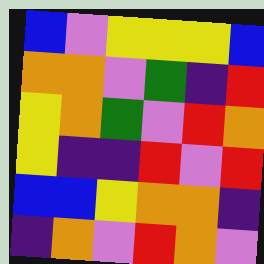[["blue", "violet", "yellow", "yellow", "yellow", "blue"], ["orange", "orange", "violet", "green", "indigo", "red"], ["yellow", "orange", "green", "violet", "red", "orange"], ["yellow", "indigo", "indigo", "red", "violet", "red"], ["blue", "blue", "yellow", "orange", "orange", "indigo"], ["indigo", "orange", "violet", "red", "orange", "violet"]]